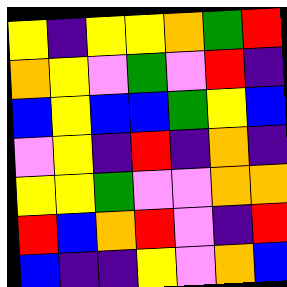[["yellow", "indigo", "yellow", "yellow", "orange", "green", "red"], ["orange", "yellow", "violet", "green", "violet", "red", "indigo"], ["blue", "yellow", "blue", "blue", "green", "yellow", "blue"], ["violet", "yellow", "indigo", "red", "indigo", "orange", "indigo"], ["yellow", "yellow", "green", "violet", "violet", "orange", "orange"], ["red", "blue", "orange", "red", "violet", "indigo", "red"], ["blue", "indigo", "indigo", "yellow", "violet", "orange", "blue"]]